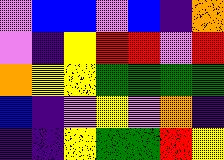[["violet", "blue", "blue", "violet", "blue", "indigo", "orange"], ["violet", "indigo", "yellow", "red", "red", "violet", "red"], ["orange", "yellow", "yellow", "green", "green", "green", "green"], ["blue", "indigo", "violet", "yellow", "violet", "orange", "indigo"], ["indigo", "indigo", "yellow", "green", "green", "red", "yellow"]]